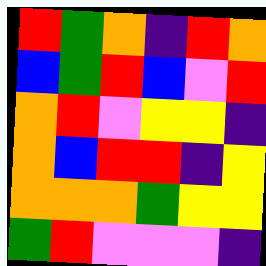[["red", "green", "orange", "indigo", "red", "orange"], ["blue", "green", "red", "blue", "violet", "red"], ["orange", "red", "violet", "yellow", "yellow", "indigo"], ["orange", "blue", "red", "red", "indigo", "yellow"], ["orange", "orange", "orange", "green", "yellow", "yellow"], ["green", "red", "violet", "violet", "violet", "indigo"]]